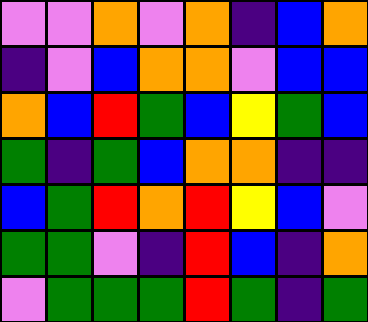[["violet", "violet", "orange", "violet", "orange", "indigo", "blue", "orange"], ["indigo", "violet", "blue", "orange", "orange", "violet", "blue", "blue"], ["orange", "blue", "red", "green", "blue", "yellow", "green", "blue"], ["green", "indigo", "green", "blue", "orange", "orange", "indigo", "indigo"], ["blue", "green", "red", "orange", "red", "yellow", "blue", "violet"], ["green", "green", "violet", "indigo", "red", "blue", "indigo", "orange"], ["violet", "green", "green", "green", "red", "green", "indigo", "green"]]